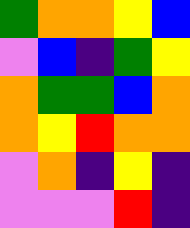[["green", "orange", "orange", "yellow", "blue"], ["violet", "blue", "indigo", "green", "yellow"], ["orange", "green", "green", "blue", "orange"], ["orange", "yellow", "red", "orange", "orange"], ["violet", "orange", "indigo", "yellow", "indigo"], ["violet", "violet", "violet", "red", "indigo"]]